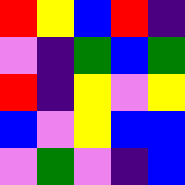[["red", "yellow", "blue", "red", "indigo"], ["violet", "indigo", "green", "blue", "green"], ["red", "indigo", "yellow", "violet", "yellow"], ["blue", "violet", "yellow", "blue", "blue"], ["violet", "green", "violet", "indigo", "blue"]]